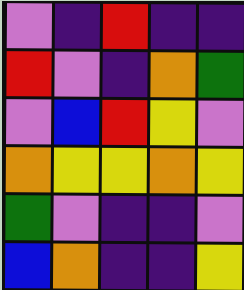[["violet", "indigo", "red", "indigo", "indigo"], ["red", "violet", "indigo", "orange", "green"], ["violet", "blue", "red", "yellow", "violet"], ["orange", "yellow", "yellow", "orange", "yellow"], ["green", "violet", "indigo", "indigo", "violet"], ["blue", "orange", "indigo", "indigo", "yellow"]]